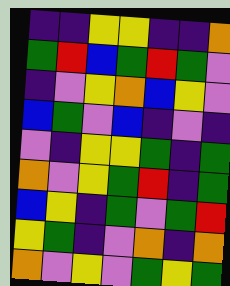[["indigo", "indigo", "yellow", "yellow", "indigo", "indigo", "orange"], ["green", "red", "blue", "green", "red", "green", "violet"], ["indigo", "violet", "yellow", "orange", "blue", "yellow", "violet"], ["blue", "green", "violet", "blue", "indigo", "violet", "indigo"], ["violet", "indigo", "yellow", "yellow", "green", "indigo", "green"], ["orange", "violet", "yellow", "green", "red", "indigo", "green"], ["blue", "yellow", "indigo", "green", "violet", "green", "red"], ["yellow", "green", "indigo", "violet", "orange", "indigo", "orange"], ["orange", "violet", "yellow", "violet", "green", "yellow", "green"]]